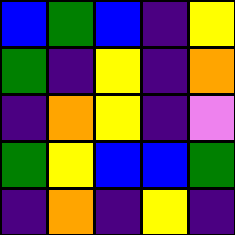[["blue", "green", "blue", "indigo", "yellow"], ["green", "indigo", "yellow", "indigo", "orange"], ["indigo", "orange", "yellow", "indigo", "violet"], ["green", "yellow", "blue", "blue", "green"], ["indigo", "orange", "indigo", "yellow", "indigo"]]